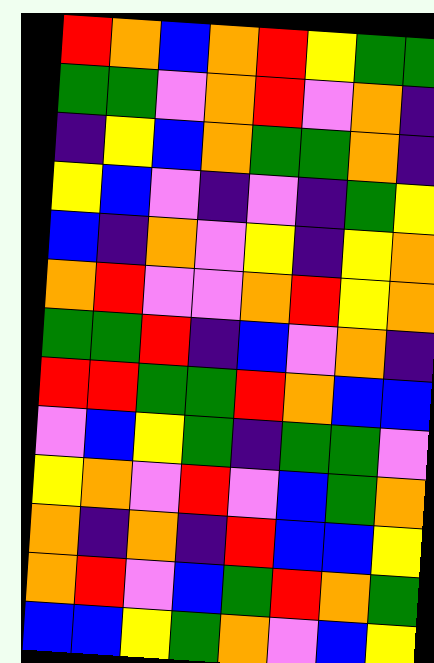[["red", "orange", "blue", "orange", "red", "yellow", "green", "green"], ["green", "green", "violet", "orange", "red", "violet", "orange", "indigo"], ["indigo", "yellow", "blue", "orange", "green", "green", "orange", "indigo"], ["yellow", "blue", "violet", "indigo", "violet", "indigo", "green", "yellow"], ["blue", "indigo", "orange", "violet", "yellow", "indigo", "yellow", "orange"], ["orange", "red", "violet", "violet", "orange", "red", "yellow", "orange"], ["green", "green", "red", "indigo", "blue", "violet", "orange", "indigo"], ["red", "red", "green", "green", "red", "orange", "blue", "blue"], ["violet", "blue", "yellow", "green", "indigo", "green", "green", "violet"], ["yellow", "orange", "violet", "red", "violet", "blue", "green", "orange"], ["orange", "indigo", "orange", "indigo", "red", "blue", "blue", "yellow"], ["orange", "red", "violet", "blue", "green", "red", "orange", "green"], ["blue", "blue", "yellow", "green", "orange", "violet", "blue", "yellow"]]